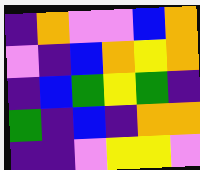[["indigo", "orange", "violet", "violet", "blue", "orange"], ["violet", "indigo", "blue", "orange", "yellow", "orange"], ["indigo", "blue", "green", "yellow", "green", "indigo"], ["green", "indigo", "blue", "indigo", "orange", "orange"], ["indigo", "indigo", "violet", "yellow", "yellow", "violet"]]